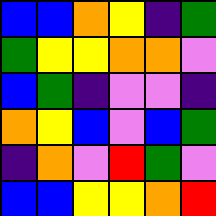[["blue", "blue", "orange", "yellow", "indigo", "green"], ["green", "yellow", "yellow", "orange", "orange", "violet"], ["blue", "green", "indigo", "violet", "violet", "indigo"], ["orange", "yellow", "blue", "violet", "blue", "green"], ["indigo", "orange", "violet", "red", "green", "violet"], ["blue", "blue", "yellow", "yellow", "orange", "red"]]